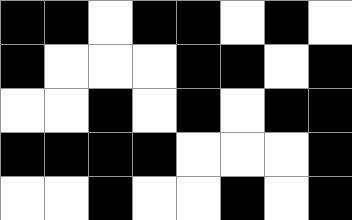[["black", "black", "white", "black", "black", "white", "black", "white"], ["black", "white", "white", "white", "black", "black", "white", "black"], ["white", "white", "black", "white", "black", "white", "black", "black"], ["black", "black", "black", "black", "white", "white", "white", "black"], ["white", "white", "black", "white", "white", "black", "white", "black"]]